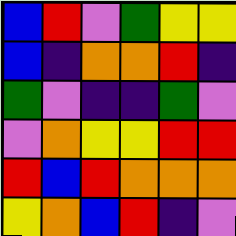[["blue", "red", "violet", "green", "yellow", "yellow"], ["blue", "indigo", "orange", "orange", "red", "indigo"], ["green", "violet", "indigo", "indigo", "green", "violet"], ["violet", "orange", "yellow", "yellow", "red", "red"], ["red", "blue", "red", "orange", "orange", "orange"], ["yellow", "orange", "blue", "red", "indigo", "violet"]]